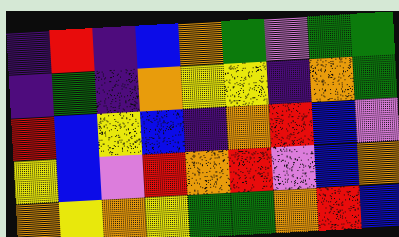[["indigo", "red", "indigo", "blue", "orange", "green", "violet", "green", "green"], ["indigo", "green", "indigo", "orange", "yellow", "yellow", "indigo", "orange", "green"], ["red", "blue", "yellow", "blue", "indigo", "orange", "red", "blue", "violet"], ["yellow", "blue", "violet", "red", "orange", "red", "violet", "blue", "orange"], ["orange", "yellow", "orange", "yellow", "green", "green", "orange", "red", "blue"]]